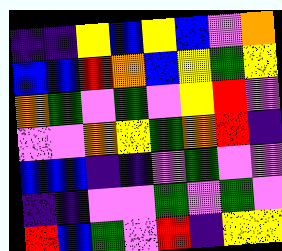[["indigo", "indigo", "yellow", "blue", "yellow", "blue", "violet", "orange"], ["blue", "blue", "red", "orange", "blue", "yellow", "green", "yellow"], ["orange", "green", "violet", "green", "violet", "yellow", "red", "violet"], ["violet", "violet", "orange", "yellow", "green", "orange", "red", "indigo"], ["blue", "blue", "indigo", "indigo", "violet", "green", "violet", "violet"], ["indigo", "indigo", "violet", "violet", "green", "violet", "green", "violet"], ["red", "blue", "green", "violet", "red", "indigo", "yellow", "yellow"]]